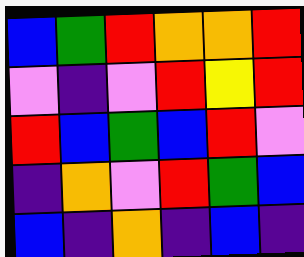[["blue", "green", "red", "orange", "orange", "red"], ["violet", "indigo", "violet", "red", "yellow", "red"], ["red", "blue", "green", "blue", "red", "violet"], ["indigo", "orange", "violet", "red", "green", "blue"], ["blue", "indigo", "orange", "indigo", "blue", "indigo"]]